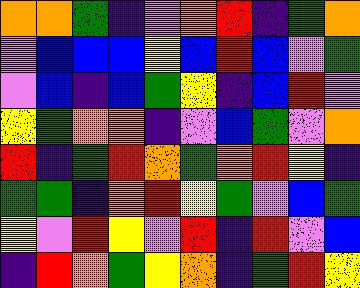[["orange", "orange", "green", "indigo", "violet", "orange", "red", "indigo", "green", "orange"], ["violet", "blue", "blue", "blue", "yellow", "blue", "red", "blue", "violet", "green"], ["violet", "blue", "indigo", "blue", "green", "yellow", "indigo", "blue", "red", "violet"], ["yellow", "green", "orange", "orange", "indigo", "violet", "blue", "green", "violet", "orange"], ["red", "indigo", "green", "red", "orange", "green", "orange", "red", "yellow", "indigo"], ["green", "green", "indigo", "orange", "red", "yellow", "green", "violet", "blue", "green"], ["yellow", "violet", "red", "yellow", "violet", "red", "indigo", "red", "violet", "blue"], ["indigo", "red", "orange", "green", "yellow", "orange", "indigo", "green", "red", "yellow"]]